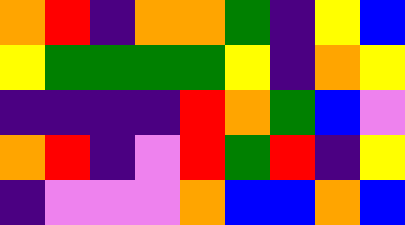[["orange", "red", "indigo", "orange", "orange", "green", "indigo", "yellow", "blue"], ["yellow", "green", "green", "green", "green", "yellow", "indigo", "orange", "yellow"], ["indigo", "indigo", "indigo", "indigo", "red", "orange", "green", "blue", "violet"], ["orange", "red", "indigo", "violet", "red", "green", "red", "indigo", "yellow"], ["indigo", "violet", "violet", "violet", "orange", "blue", "blue", "orange", "blue"]]